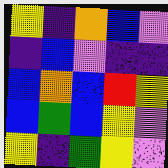[["yellow", "indigo", "orange", "blue", "violet"], ["indigo", "blue", "violet", "indigo", "indigo"], ["blue", "orange", "blue", "red", "yellow"], ["blue", "green", "blue", "yellow", "violet"], ["yellow", "indigo", "green", "yellow", "violet"]]